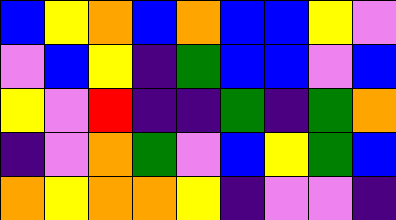[["blue", "yellow", "orange", "blue", "orange", "blue", "blue", "yellow", "violet"], ["violet", "blue", "yellow", "indigo", "green", "blue", "blue", "violet", "blue"], ["yellow", "violet", "red", "indigo", "indigo", "green", "indigo", "green", "orange"], ["indigo", "violet", "orange", "green", "violet", "blue", "yellow", "green", "blue"], ["orange", "yellow", "orange", "orange", "yellow", "indigo", "violet", "violet", "indigo"]]